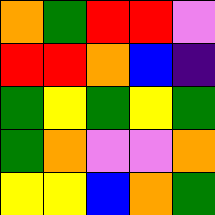[["orange", "green", "red", "red", "violet"], ["red", "red", "orange", "blue", "indigo"], ["green", "yellow", "green", "yellow", "green"], ["green", "orange", "violet", "violet", "orange"], ["yellow", "yellow", "blue", "orange", "green"]]